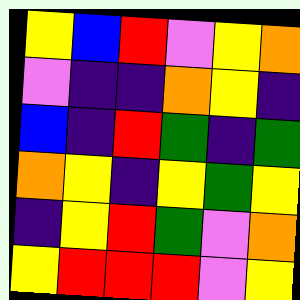[["yellow", "blue", "red", "violet", "yellow", "orange"], ["violet", "indigo", "indigo", "orange", "yellow", "indigo"], ["blue", "indigo", "red", "green", "indigo", "green"], ["orange", "yellow", "indigo", "yellow", "green", "yellow"], ["indigo", "yellow", "red", "green", "violet", "orange"], ["yellow", "red", "red", "red", "violet", "yellow"]]